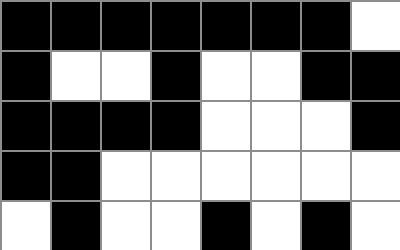[["black", "black", "black", "black", "black", "black", "black", "white"], ["black", "white", "white", "black", "white", "white", "black", "black"], ["black", "black", "black", "black", "white", "white", "white", "black"], ["black", "black", "white", "white", "white", "white", "white", "white"], ["white", "black", "white", "white", "black", "white", "black", "white"]]